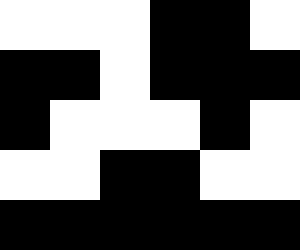[["white", "white", "white", "black", "black", "white"], ["black", "black", "white", "black", "black", "black"], ["black", "white", "white", "white", "black", "white"], ["white", "white", "black", "black", "white", "white"], ["black", "black", "black", "black", "black", "black"]]